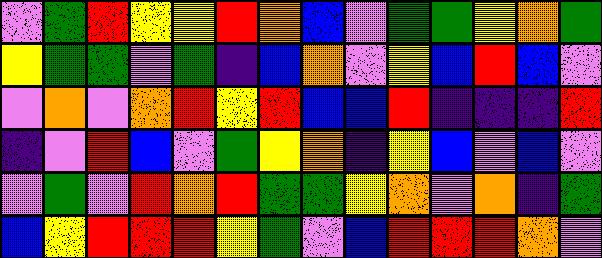[["violet", "green", "red", "yellow", "yellow", "red", "orange", "blue", "violet", "green", "green", "yellow", "orange", "green"], ["yellow", "green", "green", "violet", "green", "indigo", "blue", "orange", "violet", "yellow", "blue", "red", "blue", "violet"], ["violet", "orange", "violet", "orange", "red", "yellow", "red", "blue", "blue", "red", "indigo", "indigo", "indigo", "red"], ["indigo", "violet", "red", "blue", "violet", "green", "yellow", "orange", "indigo", "yellow", "blue", "violet", "blue", "violet"], ["violet", "green", "violet", "red", "orange", "red", "green", "green", "yellow", "orange", "violet", "orange", "indigo", "green"], ["blue", "yellow", "red", "red", "red", "yellow", "green", "violet", "blue", "red", "red", "red", "orange", "violet"]]